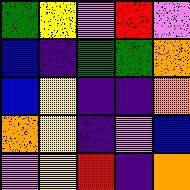[["green", "yellow", "violet", "red", "violet"], ["blue", "indigo", "green", "green", "orange"], ["blue", "yellow", "indigo", "indigo", "orange"], ["orange", "yellow", "indigo", "violet", "blue"], ["violet", "yellow", "red", "indigo", "orange"]]